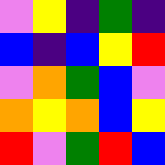[["violet", "yellow", "indigo", "green", "indigo"], ["blue", "indigo", "blue", "yellow", "red"], ["violet", "orange", "green", "blue", "violet"], ["orange", "yellow", "orange", "blue", "yellow"], ["red", "violet", "green", "red", "blue"]]